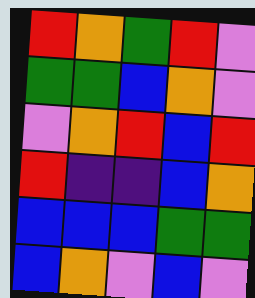[["red", "orange", "green", "red", "violet"], ["green", "green", "blue", "orange", "violet"], ["violet", "orange", "red", "blue", "red"], ["red", "indigo", "indigo", "blue", "orange"], ["blue", "blue", "blue", "green", "green"], ["blue", "orange", "violet", "blue", "violet"]]